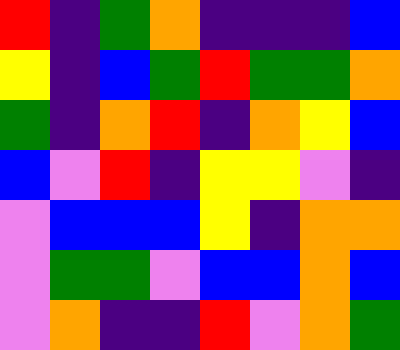[["red", "indigo", "green", "orange", "indigo", "indigo", "indigo", "blue"], ["yellow", "indigo", "blue", "green", "red", "green", "green", "orange"], ["green", "indigo", "orange", "red", "indigo", "orange", "yellow", "blue"], ["blue", "violet", "red", "indigo", "yellow", "yellow", "violet", "indigo"], ["violet", "blue", "blue", "blue", "yellow", "indigo", "orange", "orange"], ["violet", "green", "green", "violet", "blue", "blue", "orange", "blue"], ["violet", "orange", "indigo", "indigo", "red", "violet", "orange", "green"]]